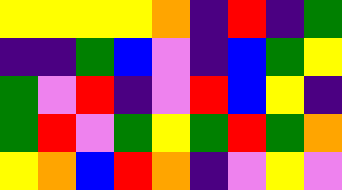[["yellow", "yellow", "yellow", "yellow", "orange", "indigo", "red", "indigo", "green"], ["indigo", "indigo", "green", "blue", "violet", "indigo", "blue", "green", "yellow"], ["green", "violet", "red", "indigo", "violet", "red", "blue", "yellow", "indigo"], ["green", "red", "violet", "green", "yellow", "green", "red", "green", "orange"], ["yellow", "orange", "blue", "red", "orange", "indigo", "violet", "yellow", "violet"]]